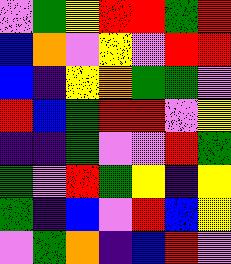[["violet", "green", "yellow", "red", "red", "green", "red"], ["blue", "orange", "violet", "yellow", "violet", "red", "red"], ["blue", "indigo", "yellow", "orange", "green", "green", "violet"], ["red", "blue", "green", "red", "red", "violet", "yellow"], ["indigo", "indigo", "green", "violet", "violet", "red", "green"], ["green", "violet", "red", "green", "yellow", "indigo", "yellow"], ["green", "indigo", "blue", "violet", "red", "blue", "yellow"], ["violet", "green", "orange", "indigo", "blue", "red", "violet"]]